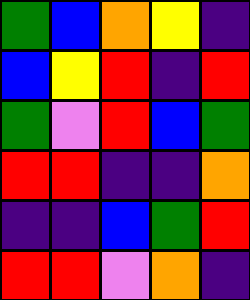[["green", "blue", "orange", "yellow", "indigo"], ["blue", "yellow", "red", "indigo", "red"], ["green", "violet", "red", "blue", "green"], ["red", "red", "indigo", "indigo", "orange"], ["indigo", "indigo", "blue", "green", "red"], ["red", "red", "violet", "orange", "indigo"]]